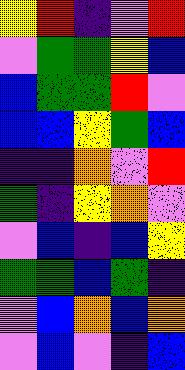[["yellow", "red", "indigo", "violet", "red"], ["violet", "green", "green", "yellow", "blue"], ["blue", "green", "green", "red", "violet"], ["blue", "blue", "yellow", "green", "blue"], ["indigo", "indigo", "orange", "violet", "red"], ["green", "indigo", "yellow", "orange", "violet"], ["violet", "blue", "indigo", "blue", "yellow"], ["green", "green", "blue", "green", "indigo"], ["violet", "blue", "orange", "blue", "orange"], ["violet", "blue", "violet", "indigo", "blue"]]